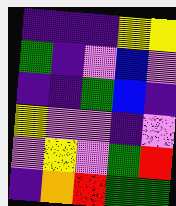[["indigo", "indigo", "indigo", "yellow", "yellow"], ["green", "indigo", "violet", "blue", "violet"], ["indigo", "indigo", "green", "blue", "indigo"], ["yellow", "violet", "violet", "indigo", "violet"], ["violet", "yellow", "violet", "green", "red"], ["indigo", "orange", "red", "green", "green"]]